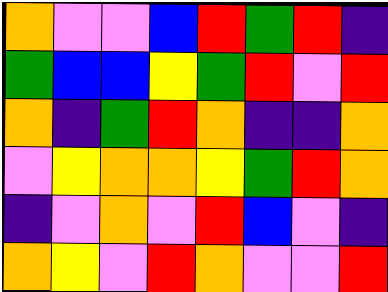[["orange", "violet", "violet", "blue", "red", "green", "red", "indigo"], ["green", "blue", "blue", "yellow", "green", "red", "violet", "red"], ["orange", "indigo", "green", "red", "orange", "indigo", "indigo", "orange"], ["violet", "yellow", "orange", "orange", "yellow", "green", "red", "orange"], ["indigo", "violet", "orange", "violet", "red", "blue", "violet", "indigo"], ["orange", "yellow", "violet", "red", "orange", "violet", "violet", "red"]]